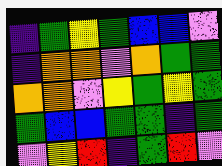[["indigo", "green", "yellow", "green", "blue", "blue", "violet"], ["indigo", "orange", "orange", "violet", "orange", "green", "green"], ["orange", "orange", "violet", "yellow", "green", "yellow", "green"], ["green", "blue", "blue", "green", "green", "indigo", "green"], ["violet", "yellow", "red", "indigo", "green", "red", "violet"]]